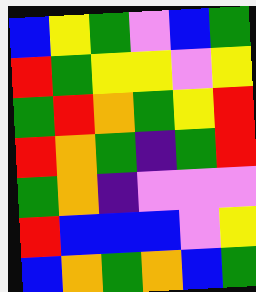[["blue", "yellow", "green", "violet", "blue", "green"], ["red", "green", "yellow", "yellow", "violet", "yellow"], ["green", "red", "orange", "green", "yellow", "red"], ["red", "orange", "green", "indigo", "green", "red"], ["green", "orange", "indigo", "violet", "violet", "violet"], ["red", "blue", "blue", "blue", "violet", "yellow"], ["blue", "orange", "green", "orange", "blue", "green"]]